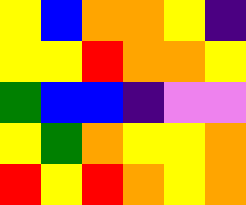[["yellow", "blue", "orange", "orange", "yellow", "indigo"], ["yellow", "yellow", "red", "orange", "orange", "yellow"], ["green", "blue", "blue", "indigo", "violet", "violet"], ["yellow", "green", "orange", "yellow", "yellow", "orange"], ["red", "yellow", "red", "orange", "yellow", "orange"]]